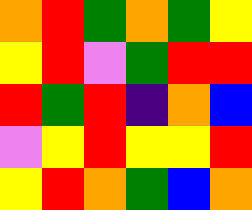[["orange", "red", "green", "orange", "green", "yellow"], ["yellow", "red", "violet", "green", "red", "red"], ["red", "green", "red", "indigo", "orange", "blue"], ["violet", "yellow", "red", "yellow", "yellow", "red"], ["yellow", "red", "orange", "green", "blue", "orange"]]